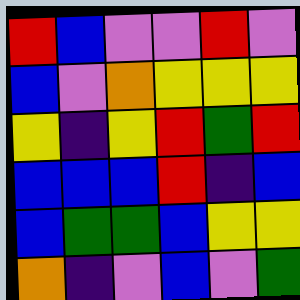[["red", "blue", "violet", "violet", "red", "violet"], ["blue", "violet", "orange", "yellow", "yellow", "yellow"], ["yellow", "indigo", "yellow", "red", "green", "red"], ["blue", "blue", "blue", "red", "indigo", "blue"], ["blue", "green", "green", "blue", "yellow", "yellow"], ["orange", "indigo", "violet", "blue", "violet", "green"]]